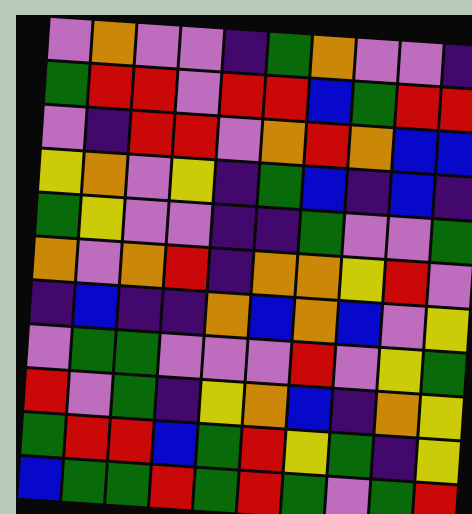[["violet", "orange", "violet", "violet", "indigo", "green", "orange", "violet", "violet", "indigo"], ["green", "red", "red", "violet", "red", "red", "blue", "green", "red", "red"], ["violet", "indigo", "red", "red", "violet", "orange", "red", "orange", "blue", "blue"], ["yellow", "orange", "violet", "yellow", "indigo", "green", "blue", "indigo", "blue", "indigo"], ["green", "yellow", "violet", "violet", "indigo", "indigo", "green", "violet", "violet", "green"], ["orange", "violet", "orange", "red", "indigo", "orange", "orange", "yellow", "red", "violet"], ["indigo", "blue", "indigo", "indigo", "orange", "blue", "orange", "blue", "violet", "yellow"], ["violet", "green", "green", "violet", "violet", "violet", "red", "violet", "yellow", "green"], ["red", "violet", "green", "indigo", "yellow", "orange", "blue", "indigo", "orange", "yellow"], ["green", "red", "red", "blue", "green", "red", "yellow", "green", "indigo", "yellow"], ["blue", "green", "green", "red", "green", "red", "green", "violet", "green", "red"]]